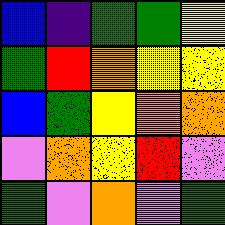[["blue", "indigo", "green", "green", "yellow"], ["green", "red", "orange", "yellow", "yellow"], ["blue", "green", "yellow", "orange", "orange"], ["violet", "orange", "yellow", "red", "violet"], ["green", "violet", "orange", "violet", "green"]]